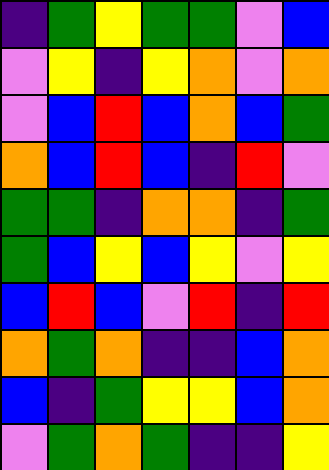[["indigo", "green", "yellow", "green", "green", "violet", "blue"], ["violet", "yellow", "indigo", "yellow", "orange", "violet", "orange"], ["violet", "blue", "red", "blue", "orange", "blue", "green"], ["orange", "blue", "red", "blue", "indigo", "red", "violet"], ["green", "green", "indigo", "orange", "orange", "indigo", "green"], ["green", "blue", "yellow", "blue", "yellow", "violet", "yellow"], ["blue", "red", "blue", "violet", "red", "indigo", "red"], ["orange", "green", "orange", "indigo", "indigo", "blue", "orange"], ["blue", "indigo", "green", "yellow", "yellow", "blue", "orange"], ["violet", "green", "orange", "green", "indigo", "indigo", "yellow"]]